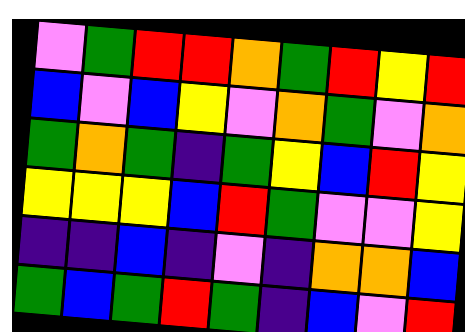[["violet", "green", "red", "red", "orange", "green", "red", "yellow", "red"], ["blue", "violet", "blue", "yellow", "violet", "orange", "green", "violet", "orange"], ["green", "orange", "green", "indigo", "green", "yellow", "blue", "red", "yellow"], ["yellow", "yellow", "yellow", "blue", "red", "green", "violet", "violet", "yellow"], ["indigo", "indigo", "blue", "indigo", "violet", "indigo", "orange", "orange", "blue"], ["green", "blue", "green", "red", "green", "indigo", "blue", "violet", "red"]]